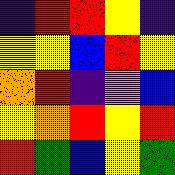[["indigo", "red", "red", "yellow", "indigo"], ["yellow", "yellow", "blue", "red", "yellow"], ["orange", "red", "indigo", "violet", "blue"], ["yellow", "orange", "red", "yellow", "red"], ["red", "green", "blue", "yellow", "green"]]